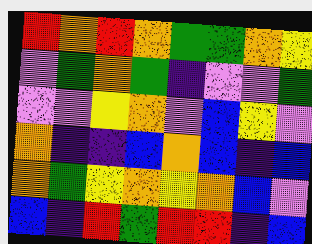[["red", "orange", "red", "orange", "green", "green", "orange", "yellow"], ["violet", "green", "orange", "green", "indigo", "violet", "violet", "green"], ["violet", "violet", "yellow", "orange", "violet", "blue", "yellow", "violet"], ["orange", "indigo", "indigo", "blue", "orange", "blue", "indigo", "blue"], ["orange", "green", "yellow", "orange", "yellow", "orange", "blue", "violet"], ["blue", "indigo", "red", "green", "red", "red", "indigo", "blue"]]